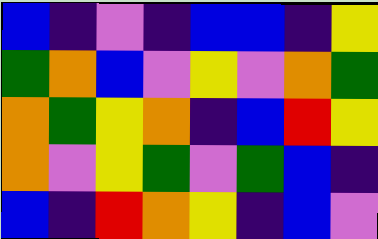[["blue", "indigo", "violet", "indigo", "blue", "blue", "indigo", "yellow"], ["green", "orange", "blue", "violet", "yellow", "violet", "orange", "green"], ["orange", "green", "yellow", "orange", "indigo", "blue", "red", "yellow"], ["orange", "violet", "yellow", "green", "violet", "green", "blue", "indigo"], ["blue", "indigo", "red", "orange", "yellow", "indigo", "blue", "violet"]]